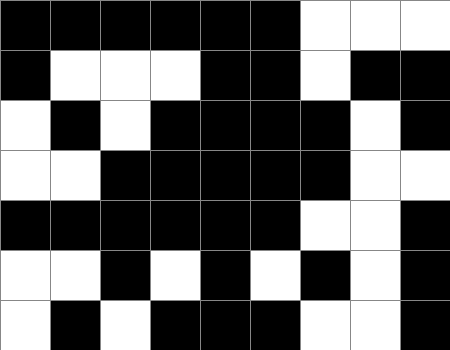[["black", "black", "black", "black", "black", "black", "white", "white", "white"], ["black", "white", "white", "white", "black", "black", "white", "black", "black"], ["white", "black", "white", "black", "black", "black", "black", "white", "black"], ["white", "white", "black", "black", "black", "black", "black", "white", "white"], ["black", "black", "black", "black", "black", "black", "white", "white", "black"], ["white", "white", "black", "white", "black", "white", "black", "white", "black"], ["white", "black", "white", "black", "black", "black", "white", "white", "black"]]